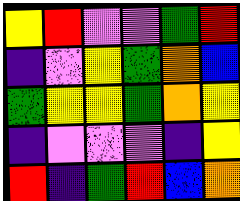[["yellow", "red", "violet", "violet", "green", "red"], ["indigo", "violet", "yellow", "green", "orange", "blue"], ["green", "yellow", "yellow", "green", "orange", "yellow"], ["indigo", "violet", "violet", "violet", "indigo", "yellow"], ["red", "indigo", "green", "red", "blue", "orange"]]